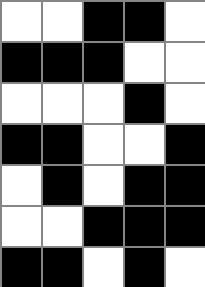[["white", "white", "black", "black", "white"], ["black", "black", "black", "white", "white"], ["white", "white", "white", "black", "white"], ["black", "black", "white", "white", "black"], ["white", "black", "white", "black", "black"], ["white", "white", "black", "black", "black"], ["black", "black", "white", "black", "white"]]